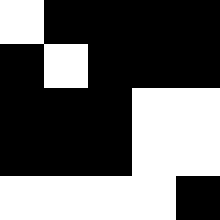[["white", "black", "black", "black", "black"], ["black", "white", "black", "black", "black"], ["black", "black", "black", "white", "white"], ["black", "black", "black", "white", "white"], ["white", "white", "white", "white", "black"]]